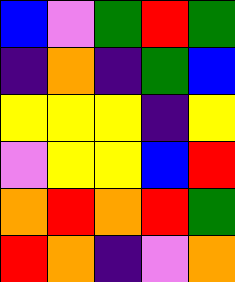[["blue", "violet", "green", "red", "green"], ["indigo", "orange", "indigo", "green", "blue"], ["yellow", "yellow", "yellow", "indigo", "yellow"], ["violet", "yellow", "yellow", "blue", "red"], ["orange", "red", "orange", "red", "green"], ["red", "orange", "indigo", "violet", "orange"]]